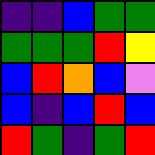[["indigo", "indigo", "blue", "green", "green"], ["green", "green", "green", "red", "yellow"], ["blue", "red", "orange", "blue", "violet"], ["blue", "indigo", "blue", "red", "blue"], ["red", "green", "indigo", "green", "red"]]